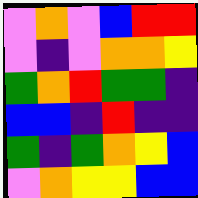[["violet", "orange", "violet", "blue", "red", "red"], ["violet", "indigo", "violet", "orange", "orange", "yellow"], ["green", "orange", "red", "green", "green", "indigo"], ["blue", "blue", "indigo", "red", "indigo", "indigo"], ["green", "indigo", "green", "orange", "yellow", "blue"], ["violet", "orange", "yellow", "yellow", "blue", "blue"]]